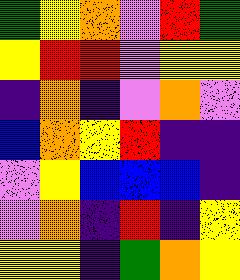[["green", "yellow", "orange", "violet", "red", "green"], ["yellow", "red", "red", "violet", "yellow", "yellow"], ["indigo", "orange", "indigo", "violet", "orange", "violet"], ["blue", "orange", "yellow", "red", "indigo", "indigo"], ["violet", "yellow", "blue", "blue", "blue", "indigo"], ["violet", "orange", "indigo", "red", "indigo", "yellow"], ["yellow", "yellow", "indigo", "green", "orange", "yellow"]]